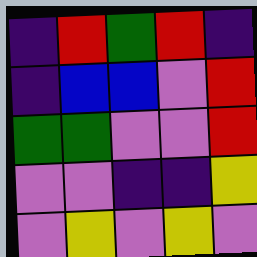[["indigo", "red", "green", "red", "indigo"], ["indigo", "blue", "blue", "violet", "red"], ["green", "green", "violet", "violet", "red"], ["violet", "violet", "indigo", "indigo", "yellow"], ["violet", "yellow", "violet", "yellow", "violet"]]